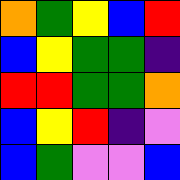[["orange", "green", "yellow", "blue", "red"], ["blue", "yellow", "green", "green", "indigo"], ["red", "red", "green", "green", "orange"], ["blue", "yellow", "red", "indigo", "violet"], ["blue", "green", "violet", "violet", "blue"]]